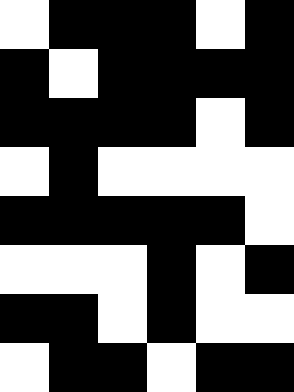[["white", "black", "black", "black", "white", "black"], ["black", "white", "black", "black", "black", "black"], ["black", "black", "black", "black", "white", "black"], ["white", "black", "white", "white", "white", "white"], ["black", "black", "black", "black", "black", "white"], ["white", "white", "white", "black", "white", "black"], ["black", "black", "white", "black", "white", "white"], ["white", "black", "black", "white", "black", "black"]]